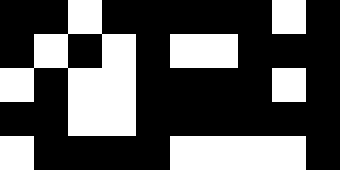[["black", "black", "white", "black", "black", "black", "black", "black", "white", "black"], ["black", "white", "black", "white", "black", "white", "white", "black", "black", "black"], ["white", "black", "white", "white", "black", "black", "black", "black", "white", "black"], ["black", "black", "white", "white", "black", "black", "black", "black", "black", "black"], ["white", "black", "black", "black", "black", "white", "white", "white", "white", "black"]]